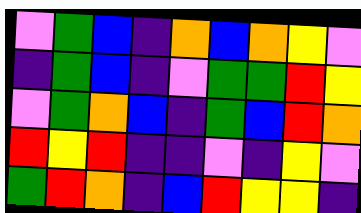[["violet", "green", "blue", "indigo", "orange", "blue", "orange", "yellow", "violet"], ["indigo", "green", "blue", "indigo", "violet", "green", "green", "red", "yellow"], ["violet", "green", "orange", "blue", "indigo", "green", "blue", "red", "orange"], ["red", "yellow", "red", "indigo", "indigo", "violet", "indigo", "yellow", "violet"], ["green", "red", "orange", "indigo", "blue", "red", "yellow", "yellow", "indigo"]]